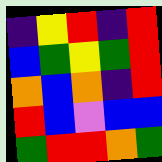[["indigo", "yellow", "red", "indigo", "red"], ["blue", "green", "yellow", "green", "red"], ["orange", "blue", "orange", "indigo", "red"], ["red", "blue", "violet", "blue", "blue"], ["green", "red", "red", "orange", "green"]]